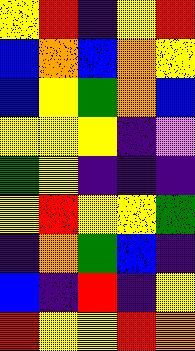[["yellow", "red", "indigo", "yellow", "red"], ["blue", "orange", "blue", "orange", "yellow"], ["blue", "yellow", "green", "orange", "blue"], ["yellow", "yellow", "yellow", "indigo", "violet"], ["green", "yellow", "indigo", "indigo", "indigo"], ["yellow", "red", "yellow", "yellow", "green"], ["indigo", "orange", "green", "blue", "indigo"], ["blue", "indigo", "red", "indigo", "yellow"], ["red", "yellow", "yellow", "red", "orange"]]